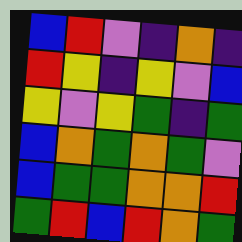[["blue", "red", "violet", "indigo", "orange", "indigo"], ["red", "yellow", "indigo", "yellow", "violet", "blue"], ["yellow", "violet", "yellow", "green", "indigo", "green"], ["blue", "orange", "green", "orange", "green", "violet"], ["blue", "green", "green", "orange", "orange", "red"], ["green", "red", "blue", "red", "orange", "green"]]